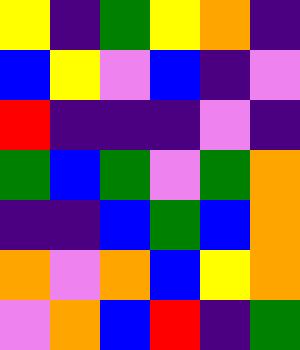[["yellow", "indigo", "green", "yellow", "orange", "indigo"], ["blue", "yellow", "violet", "blue", "indigo", "violet"], ["red", "indigo", "indigo", "indigo", "violet", "indigo"], ["green", "blue", "green", "violet", "green", "orange"], ["indigo", "indigo", "blue", "green", "blue", "orange"], ["orange", "violet", "orange", "blue", "yellow", "orange"], ["violet", "orange", "blue", "red", "indigo", "green"]]